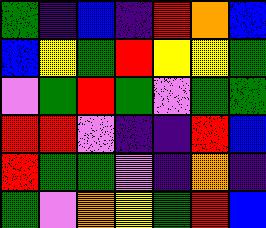[["green", "indigo", "blue", "indigo", "red", "orange", "blue"], ["blue", "yellow", "green", "red", "yellow", "yellow", "green"], ["violet", "green", "red", "green", "violet", "green", "green"], ["red", "red", "violet", "indigo", "indigo", "red", "blue"], ["red", "green", "green", "violet", "indigo", "orange", "indigo"], ["green", "violet", "orange", "yellow", "green", "red", "blue"]]